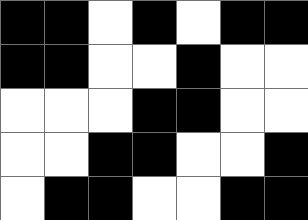[["black", "black", "white", "black", "white", "black", "black"], ["black", "black", "white", "white", "black", "white", "white"], ["white", "white", "white", "black", "black", "white", "white"], ["white", "white", "black", "black", "white", "white", "black"], ["white", "black", "black", "white", "white", "black", "black"]]